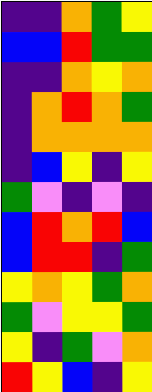[["indigo", "indigo", "orange", "green", "yellow"], ["blue", "blue", "red", "green", "green"], ["indigo", "indigo", "orange", "yellow", "orange"], ["indigo", "orange", "red", "orange", "green"], ["indigo", "orange", "orange", "orange", "orange"], ["indigo", "blue", "yellow", "indigo", "yellow"], ["green", "violet", "indigo", "violet", "indigo"], ["blue", "red", "orange", "red", "blue"], ["blue", "red", "red", "indigo", "green"], ["yellow", "orange", "yellow", "green", "orange"], ["green", "violet", "yellow", "yellow", "green"], ["yellow", "indigo", "green", "violet", "orange"], ["red", "yellow", "blue", "indigo", "yellow"]]